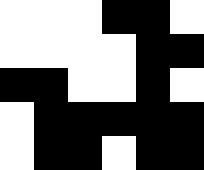[["white", "white", "white", "black", "black", "white"], ["white", "white", "white", "white", "black", "black"], ["black", "black", "white", "white", "black", "white"], ["white", "black", "black", "black", "black", "black"], ["white", "black", "black", "white", "black", "black"]]